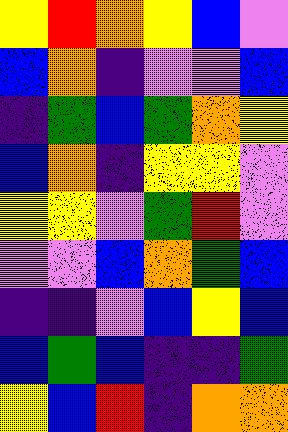[["yellow", "red", "orange", "yellow", "blue", "violet"], ["blue", "orange", "indigo", "violet", "violet", "blue"], ["indigo", "green", "blue", "green", "orange", "yellow"], ["blue", "orange", "indigo", "yellow", "yellow", "violet"], ["yellow", "yellow", "violet", "green", "red", "violet"], ["violet", "violet", "blue", "orange", "green", "blue"], ["indigo", "indigo", "violet", "blue", "yellow", "blue"], ["blue", "green", "blue", "indigo", "indigo", "green"], ["yellow", "blue", "red", "indigo", "orange", "orange"]]